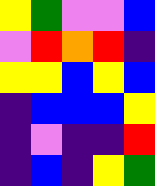[["yellow", "green", "violet", "violet", "blue"], ["violet", "red", "orange", "red", "indigo"], ["yellow", "yellow", "blue", "yellow", "blue"], ["indigo", "blue", "blue", "blue", "yellow"], ["indigo", "violet", "indigo", "indigo", "red"], ["indigo", "blue", "indigo", "yellow", "green"]]